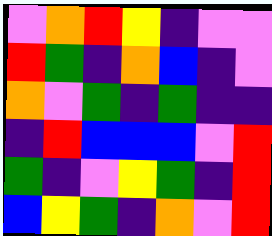[["violet", "orange", "red", "yellow", "indigo", "violet", "violet"], ["red", "green", "indigo", "orange", "blue", "indigo", "violet"], ["orange", "violet", "green", "indigo", "green", "indigo", "indigo"], ["indigo", "red", "blue", "blue", "blue", "violet", "red"], ["green", "indigo", "violet", "yellow", "green", "indigo", "red"], ["blue", "yellow", "green", "indigo", "orange", "violet", "red"]]